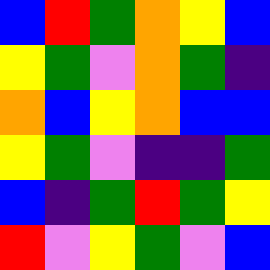[["blue", "red", "green", "orange", "yellow", "blue"], ["yellow", "green", "violet", "orange", "green", "indigo"], ["orange", "blue", "yellow", "orange", "blue", "blue"], ["yellow", "green", "violet", "indigo", "indigo", "green"], ["blue", "indigo", "green", "red", "green", "yellow"], ["red", "violet", "yellow", "green", "violet", "blue"]]